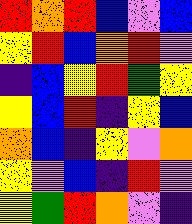[["red", "orange", "red", "blue", "violet", "blue"], ["yellow", "red", "blue", "orange", "red", "violet"], ["indigo", "blue", "yellow", "red", "green", "yellow"], ["yellow", "blue", "red", "indigo", "yellow", "blue"], ["orange", "blue", "indigo", "yellow", "violet", "orange"], ["yellow", "violet", "blue", "indigo", "red", "violet"], ["yellow", "green", "red", "orange", "violet", "indigo"]]